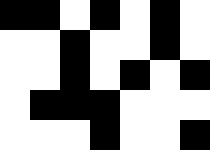[["black", "black", "white", "black", "white", "black", "white"], ["white", "white", "black", "white", "white", "black", "white"], ["white", "white", "black", "white", "black", "white", "black"], ["white", "black", "black", "black", "white", "white", "white"], ["white", "white", "white", "black", "white", "white", "black"]]